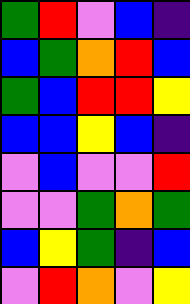[["green", "red", "violet", "blue", "indigo"], ["blue", "green", "orange", "red", "blue"], ["green", "blue", "red", "red", "yellow"], ["blue", "blue", "yellow", "blue", "indigo"], ["violet", "blue", "violet", "violet", "red"], ["violet", "violet", "green", "orange", "green"], ["blue", "yellow", "green", "indigo", "blue"], ["violet", "red", "orange", "violet", "yellow"]]